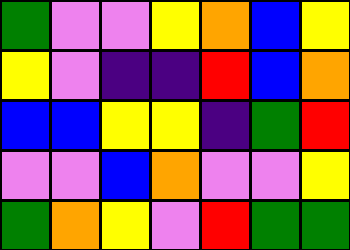[["green", "violet", "violet", "yellow", "orange", "blue", "yellow"], ["yellow", "violet", "indigo", "indigo", "red", "blue", "orange"], ["blue", "blue", "yellow", "yellow", "indigo", "green", "red"], ["violet", "violet", "blue", "orange", "violet", "violet", "yellow"], ["green", "orange", "yellow", "violet", "red", "green", "green"]]